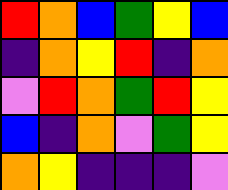[["red", "orange", "blue", "green", "yellow", "blue"], ["indigo", "orange", "yellow", "red", "indigo", "orange"], ["violet", "red", "orange", "green", "red", "yellow"], ["blue", "indigo", "orange", "violet", "green", "yellow"], ["orange", "yellow", "indigo", "indigo", "indigo", "violet"]]